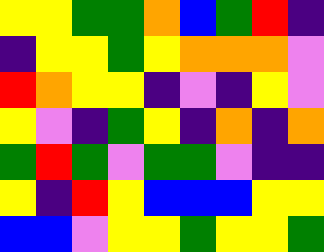[["yellow", "yellow", "green", "green", "orange", "blue", "green", "red", "indigo"], ["indigo", "yellow", "yellow", "green", "yellow", "orange", "orange", "orange", "violet"], ["red", "orange", "yellow", "yellow", "indigo", "violet", "indigo", "yellow", "violet"], ["yellow", "violet", "indigo", "green", "yellow", "indigo", "orange", "indigo", "orange"], ["green", "red", "green", "violet", "green", "green", "violet", "indigo", "indigo"], ["yellow", "indigo", "red", "yellow", "blue", "blue", "blue", "yellow", "yellow"], ["blue", "blue", "violet", "yellow", "yellow", "green", "yellow", "yellow", "green"]]